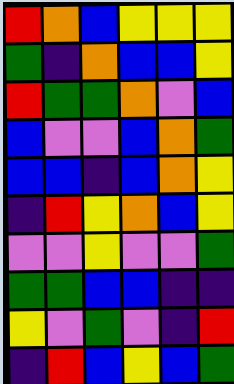[["red", "orange", "blue", "yellow", "yellow", "yellow"], ["green", "indigo", "orange", "blue", "blue", "yellow"], ["red", "green", "green", "orange", "violet", "blue"], ["blue", "violet", "violet", "blue", "orange", "green"], ["blue", "blue", "indigo", "blue", "orange", "yellow"], ["indigo", "red", "yellow", "orange", "blue", "yellow"], ["violet", "violet", "yellow", "violet", "violet", "green"], ["green", "green", "blue", "blue", "indigo", "indigo"], ["yellow", "violet", "green", "violet", "indigo", "red"], ["indigo", "red", "blue", "yellow", "blue", "green"]]